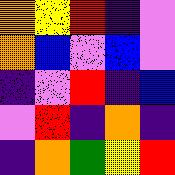[["orange", "yellow", "red", "indigo", "violet"], ["orange", "blue", "violet", "blue", "violet"], ["indigo", "violet", "red", "indigo", "blue"], ["violet", "red", "indigo", "orange", "indigo"], ["indigo", "orange", "green", "yellow", "red"]]